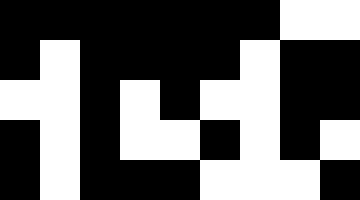[["black", "black", "black", "black", "black", "black", "black", "white", "white"], ["black", "white", "black", "black", "black", "black", "white", "black", "black"], ["white", "white", "black", "white", "black", "white", "white", "black", "black"], ["black", "white", "black", "white", "white", "black", "white", "black", "white"], ["black", "white", "black", "black", "black", "white", "white", "white", "black"]]